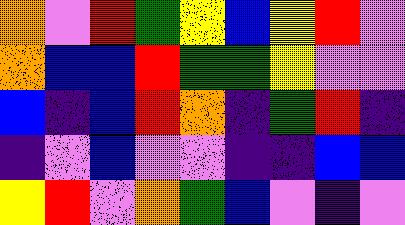[["orange", "violet", "red", "green", "yellow", "blue", "yellow", "red", "violet"], ["orange", "blue", "blue", "red", "green", "green", "yellow", "violet", "violet"], ["blue", "indigo", "blue", "red", "orange", "indigo", "green", "red", "indigo"], ["indigo", "violet", "blue", "violet", "violet", "indigo", "indigo", "blue", "blue"], ["yellow", "red", "violet", "orange", "green", "blue", "violet", "indigo", "violet"]]